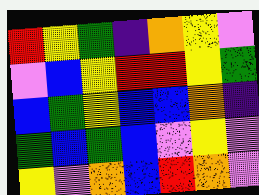[["red", "yellow", "green", "indigo", "orange", "yellow", "violet"], ["violet", "blue", "yellow", "red", "red", "yellow", "green"], ["blue", "green", "yellow", "blue", "blue", "orange", "indigo"], ["green", "blue", "green", "blue", "violet", "yellow", "violet"], ["yellow", "violet", "orange", "blue", "red", "orange", "violet"]]